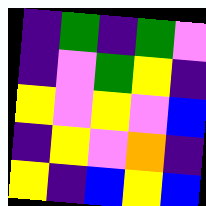[["indigo", "green", "indigo", "green", "violet"], ["indigo", "violet", "green", "yellow", "indigo"], ["yellow", "violet", "yellow", "violet", "blue"], ["indigo", "yellow", "violet", "orange", "indigo"], ["yellow", "indigo", "blue", "yellow", "blue"]]